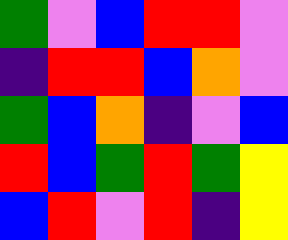[["green", "violet", "blue", "red", "red", "violet"], ["indigo", "red", "red", "blue", "orange", "violet"], ["green", "blue", "orange", "indigo", "violet", "blue"], ["red", "blue", "green", "red", "green", "yellow"], ["blue", "red", "violet", "red", "indigo", "yellow"]]